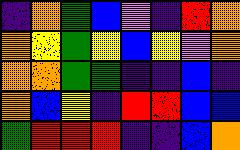[["indigo", "orange", "green", "blue", "violet", "indigo", "red", "orange"], ["orange", "yellow", "green", "yellow", "blue", "yellow", "violet", "orange"], ["orange", "orange", "green", "green", "indigo", "indigo", "blue", "indigo"], ["orange", "blue", "yellow", "indigo", "red", "red", "blue", "blue"], ["green", "red", "red", "red", "indigo", "indigo", "blue", "orange"]]